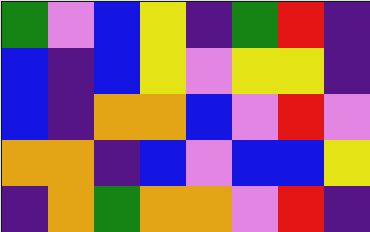[["green", "violet", "blue", "yellow", "indigo", "green", "red", "indigo"], ["blue", "indigo", "blue", "yellow", "violet", "yellow", "yellow", "indigo"], ["blue", "indigo", "orange", "orange", "blue", "violet", "red", "violet"], ["orange", "orange", "indigo", "blue", "violet", "blue", "blue", "yellow"], ["indigo", "orange", "green", "orange", "orange", "violet", "red", "indigo"]]